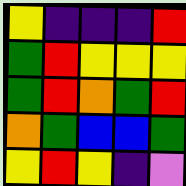[["yellow", "indigo", "indigo", "indigo", "red"], ["green", "red", "yellow", "yellow", "yellow"], ["green", "red", "orange", "green", "red"], ["orange", "green", "blue", "blue", "green"], ["yellow", "red", "yellow", "indigo", "violet"]]